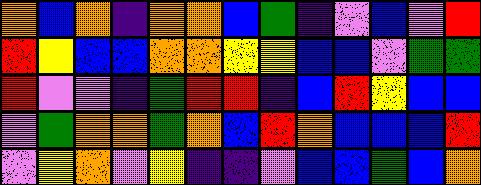[["orange", "blue", "orange", "indigo", "orange", "orange", "blue", "green", "indigo", "violet", "blue", "violet", "red"], ["red", "yellow", "blue", "blue", "orange", "orange", "yellow", "yellow", "blue", "blue", "violet", "green", "green"], ["red", "violet", "violet", "indigo", "green", "red", "red", "indigo", "blue", "red", "yellow", "blue", "blue"], ["violet", "green", "orange", "orange", "green", "orange", "blue", "red", "orange", "blue", "blue", "blue", "red"], ["violet", "yellow", "orange", "violet", "yellow", "indigo", "indigo", "violet", "blue", "blue", "green", "blue", "orange"]]